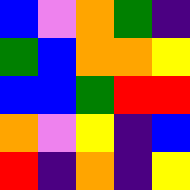[["blue", "violet", "orange", "green", "indigo"], ["green", "blue", "orange", "orange", "yellow"], ["blue", "blue", "green", "red", "red"], ["orange", "violet", "yellow", "indigo", "blue"], ["red", "indigo", "orange", "indigo", "yellow"]]